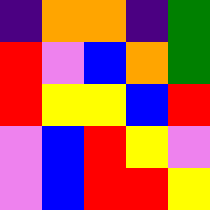[["indigo", "orange", "orange", "indigo", "green"], ["red", "violet", "blue", "orange", "green"], ["red", "yellow", "yellow", "blue", "red"], ["violet", "blue", "red", "yellow", "violet"], ["violet", "blue", "red", "red", "yellow"]]